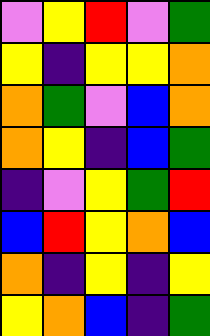[["violet", "yellow", "red", "violet", "green"], ["yellow", "indigo", "yellow", "yellow", "orange"], ["orange", "green", "violet", "blue", "orange"], ["orange", "yellow", "indigo", "blue", "green"], ["indigo", "violet", "yellow", "green", "red"], ["blue", "red", "yellow", "orange", "blue"], ["orange", "indigo", "yellow", "indigo", "yellow"], ["yellow", "orange", "blue", "indigo", "green"]]